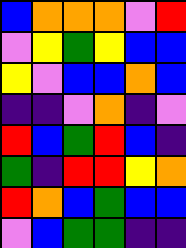[["blue", "orange", "orange", "orange", "violet", "red"], ["violet", "yellow", "green", "yellow", "blue", "blue"], ["yellow", "violet", "blue", "blue", "orange", "blue"], ["indigo", "indigo", "violet", "orange", "indigo", "violet"], ["red", "blue", "green", "red", "blue", "indigo"], ["green", "indigo", "red", "red", "yellow", "orange"], ["red", "orange", "blue", "green", "blue", "blue"], ["violet", "blue", "green", "green", "indigo", "indigo"]]